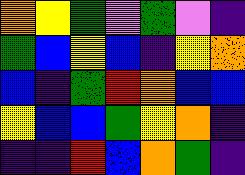[["orange", "yellow", "green", "violet", "green", "violet", "indigo"], ["green", "blue", "yellow", "blue", "indigo", "yellow", "orange"], ["blue", "indigo", "green", "red", "orange", "blue", "blue"], ["yellow", "blue", "blue", "green", "yellow", "orange", "indigo"], ["indigo", "indigo", "red", "blue", "orange", "green", "indigo"]]